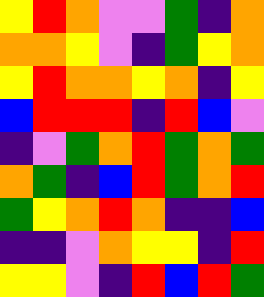[["yellow", "red", "orange", "violet", "violet", "green", "indigo", "orange"], ["orange", "orange", "yellow", "violet", "indigo", "green", "yellow", "orange"], ["yellow", "red", "orange", "orange", "yellow", "orange", "indigo", "yellow"], ["blue", "red", "red", "red", "indigo", "red", "blue", "violet"], ["indigo", "violet", "green", "orange", "red", "green", "orange", "green"], ["orange", "green", "indigo", "blue", "red", "green", "orange", "red"], ["green", "yellow", "orange", "red", "orange", "indigo", "indigo", "blue"], ["indigo", "indigo", "violet", "orange", "yellow", "yellow", "indigo", "red"], ["yellow", "yellow", "violet", "indigo", "red", "blue", "red", "green"]]